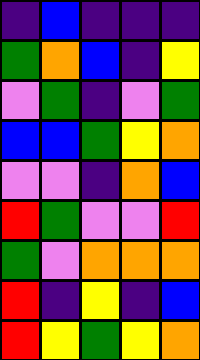[["indigo", "blue", "indigo", "indigo", "indigo"], ["green", "orange", "blue", "indigo", "yellow"], ["violet", "green", "indigo", "violet", "green"], ["blue", "blue", "green", "yellow", "orange"], ["violet", "violet", "indigo", "orange", "blue"], ["red", "green", "violet", "violet", "red"], ["green", "violet", "orange", "orange", "orange"], ["red", "indigo", "yellow", "indigo", "blue"], ["red", "yellow", "green", "yellow", "orange"]]